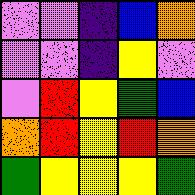[["violet", "violet", "indigo", "blue", "orange"], ["violet", "violet", "indigo", "yellow", "violet"], ["violet", "red", "yellow", "green", "blue"], ["orange", "red", "yellow", "red", "orange"], ["green", "yellow", "yellow", "yellow", "green"]]